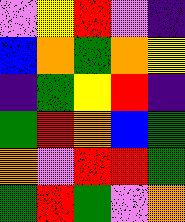[["violet", "yellow", "red", "violet", "indigo"], ["blue", "orange", "green", "orange", "yellow"], ["indigo", "green", "yellow", "red", "indigo"], ["green", "red", "orange", "blue", "green"], ["orange", "violet", "red", "red", "green"], ["green", "red", "green", "violet", "orange"]]